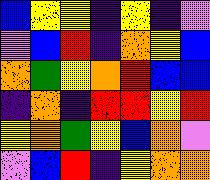[["blue", "yellow", "yellow", "indigo", "yellow", "indigo", "violet"], ["violet", "blue", "red", "indigo", "orange", "yellow", "blue"], ["orange", "green", "yellow", "orange", "red", "blue", "blue"], ["indigo", "orange", "indigo", "red", "red", "yellow", "red"], ["yellow", "orange", "green", "yellow", "blue", "orange", "violet"], ["violet", "blue", "red", "indigo", "yellow", "orange", "orange"]]